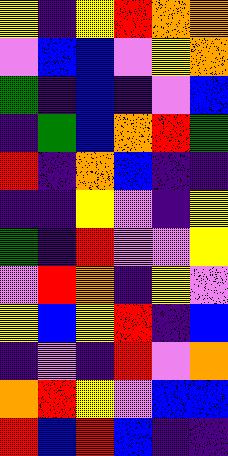[["yellow", "indigo", "yellow", "red", "orange", "orange"], ["violet", "blue", "blue", "violet", "yellow", "orange"], ["green", "indigo", "blue", "indigo", "violet", "blue"], ["indigo", "green", "blue", "orange", "red", "green"], ["red", "indigo", "orange", "blue", "indigo", "indigo"], ["indigo", "indigo", "yellow", "violet", "indigo", "yellow"], ["green", "indigo", "red", "violet", "violet", "yellow"], ["violet", "red", "orange", "indigo", "yellow", "violet"], ["yellow", "blue", "yellow", "red", "indigo", "blue"], ["indigo", "violet", "indigo", "red", "violet", "orange"], ["orange", "red", "yellow", "violet", "blue", "blue"], ["red", "blue", "red", "blue", "indigo", "indigo"]]